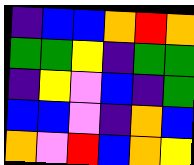[["indigo", "blue", "blue", "orange", "red", "orange"], ["green", "green", "yellow", "indigo", "green", "green"], ["indigo", "yellow", "violet", "blue", "indigo", "green"], ["blue", "blue", "violet", "indigo", "orange", "blue"], ["orange", "violet", "red", "blue", "orange", "yellow"]]